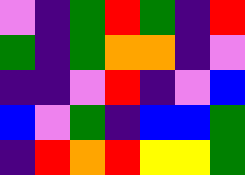[["violet", "indigo", "green", "red", "green", "indigo", "red"], ["green", "indigo", "green", "orange", "orange", "indigo", "violet"], ["indigo", "indigo", "violet", "red", "indigo", "violet", "blue"], ["blue", "violet", "green", "indigo", "blue", "blue", "green"], ["indigo", "red", "orange", "red", "yellow", "yellow", "green"]]